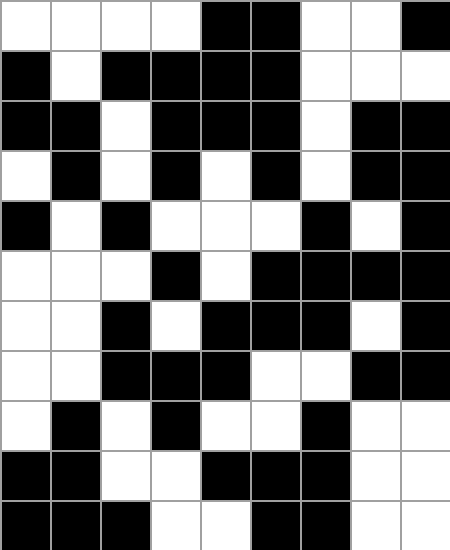[["white", "white", "white", "white", "black", "black", "white", "white", "black"], ["black", "white", "black", "black", "black", "black", "white", "white", "white"], ["black", "black", "white", "black", "black", "black", "white", "black", "black"], ["white", "black", "white", "black", "white", "black", "white", "black", "black"], ["black", "white", "black", "white", "white", "white", "black", "white", "black"], ["white", "white", "white", "black", "white", "black", "black", "black", "black"], ["white", "white", "black", "white", "black", "black", "black", "white", "black"], ["white", "white", "black", "black", "black", "white", "white", "black", "black"], ["white", "black", "white", "black", "white", "white", "black", "white", "white"], ["black", "black", "white", "white", "black", "black", "black", "white", "white"], ["black", "black", "black", "white", "white", "black", "black", "white", "white"]]